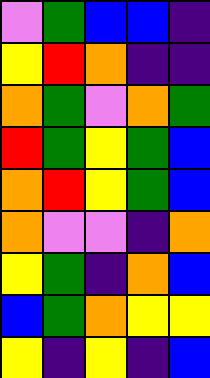[["violet", "green", "blue", "blue", "indigo"], ["yellow", "red", "orange", "indigo", "indigo"], ["orange", "green", "violet", "orange", "green"], ["red", "green", "yellow", "green", "blue"], ["orange", "red", "yellow", "green", "blue"], ["orange", "violet", "violet", "indigo", "orange"], ["yellow", "green", "indigo", "orange", "blue"], ["blue", "green", "orange", "yellow", "yellow"], ["yellow", "indigo", "yellow", "indigo", "blue"]]